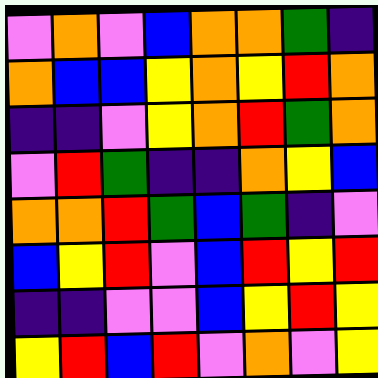[["violet", "orange", "violet", "blue", "orange", "orange", "green", "indigo"], ["orange", "blue", "blue", "yellow", "orange", "yellow", "red", "orange"], ["indigo", "indigo", "violet", "yellow", "orange", "red", "green", "orange"], ["violet", "red", "green", "indigo", "indigo", "orange", "yellow", "blue"], ["orange", "orange", "red", "green", "blue", "green", "indigo", "violet"], ["blue", "yellow", "red", "violet", "blue", "red", "yellow", "red"], ["indigo", "indigo", "violet", "violet", "blue", "yellow", "red", "yellow"], ["yellow", "red", "blue", "red", "violet", "orange", "violet", "yellow"]]